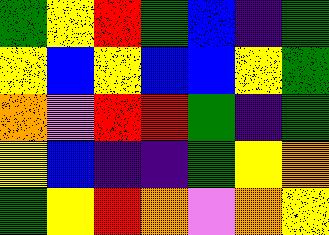[["green", "yellow", "red", "green", "blue", "indigo", "green"], ["yellow", "blue", "yellow", "blue", "blue", "yellow", "green"], ["orange", "violet", "red", "red", "green", "indigo", "green"], ["yellow", "blue", "indigo", "indigo", "green", "yellow", "orange"], ["green", "yellow", "red", "orange", "violet", "orange", "yellow"]]